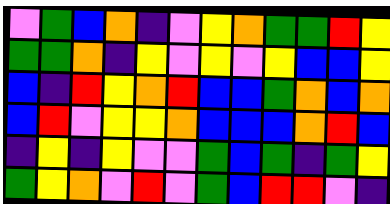[["violet", "green", "blue", "orange", "indigo", "violet", "yellow", "orange", "green", "green", "red", "yellow"], ["green", "green", "orange", "indigo", "yellow", "violet", "yellow", "violet", "yellow", "blue", "blue", "yellow"], ["blue", "indigo", "red", "yellow", "orange", "red", "blue", "blue", "green", "orange", "blue", "orange"], ["blue", "red", "violet", "yellow", "yellow", "orange", "blue", "blue", "blue", "orange", "red", "blue"], ["indigo", "yellow", "indigo", "yellow", "violet", "violet", "green", "blue", "green", "indigo", "green", "yellow"], ["green", "yellow", "orange", "violet", "red", "violet", "green", "blue", "red", "red", "violet", "indigo"]]